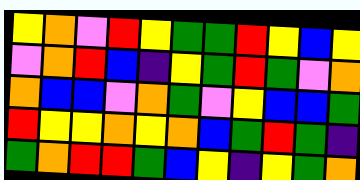[["yellow", "orange", "violet", "red", "yellow", "green", "green", "red", "yellow", "blue", "yellow"], ["violet", "orange", "red", "blue", "indigo", "yellow", "green", "red", "green", "violet", "orange"], ["orange", "blue", "blue", "violet", "orange", "green", "violet", "yellow", "blue", "blue", "green"], ["red", "yellow", "yellow", "orange", "yellow", "orange", "blue", "green", "red", "green", "indigo"], ["green", "orange", "red", "red", "green", "blue", "yellow", "indigo", "yellow", "green", "orange"]]